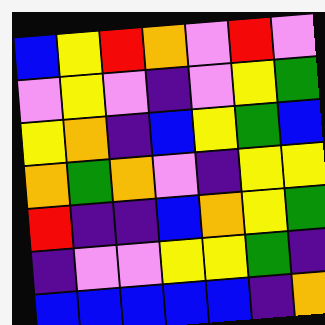[["blue", "yellow", "red", "orange", "violet", "red", "violet"], ["violet", "yellow", "violet", "indigo", "violet", "yellow", "green"], ["yellow", "orange", "indigo", "blue", "yellow", "green", "blue"], ["orange", "green", "orange", "violet", "indigo", "yellow", "yellow"], ["red", "indigo", "indigo", "blue", "orange", "yellow", "green"], ["indigo", "violet", "violet", "yellow", "yellow", "green", "indigo"], ["blue", "blue", "blue", "blue", "blue", "indigo", "orange"]]